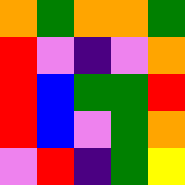[["orange", "green", "orange", "orange", "green"], ["red", "violet", "indigo", "violet", "orange"], ["red", "blue", "green", "green", "red"], ["red", "blue", "violet", "green", "orange"], ["violet", "red", "indigo", "green", "yellow"]]